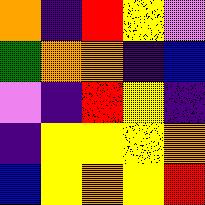[["orange", "indigo", "red", "yellow", "violet"], ["green", "orange", "orange", "indigo", "blue"], ["violet", "indigo", "red", "yellow", "indigo"], ["indigo", "yellow", "yellow", "yellow", "orange"], ["blue", "yellow", "orange", "yellow", "red"]]